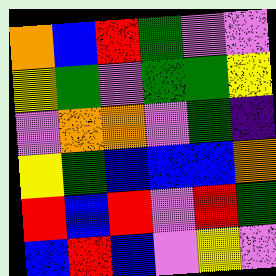[["orange", "blue", "red", "green", "violet", "violet"], ["yellow", "green", "violet", "green", "green", "yellow"], ["violet", "orange", "orange", "violet", "green", "indigo"], ["yellow", "green", "blue", "blue", "blue", "orange"], ["red", "blue", "red", "violet", "red", "green"], ["blue", "red", "blue", "violet", "yellow", "violet"]]